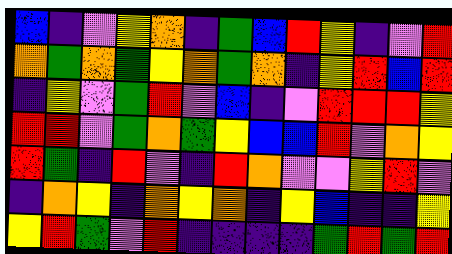[["blue", "indigo", "violet", "yellow", "orange", "indigo", "green", "blue", "red", "yellow", "indigo", "violet", "red"], ["orange", "green", "orange", "green", "yellow", "orange", "green", "orange", "indigo", "yellow", "red", "blue", "red"], ["indigo", "yellow", "violet", "green", "red", "violet", "blue", "indigo", "violet", "red", "red", "red", "yellow"], ["red", "red", "violet", "green", "orange", "green", "yellow", "blue", "blue", "red", "violet", "orange", "yellow"], ["red", "green", "indigo", "red", "violet", "indigo", "red", "orange", "violet", "violet", "yellow", "red", "violet"], ["indigo", "orange", "yellow", "indigo", "orange", "yellow", "orange", "indigo", "yellow", "blue", "indigo", "indigo", "yellow"], ["yellow", "red", "green", "violet", "red", "indigo", "indigo", "indigo", "indigo", "green", "red", "green", "red"]]